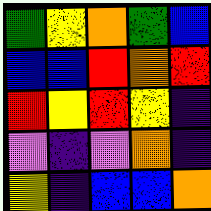[["green", "yellow", "orange", "green", "blue"], ["blue", "blue", "red", "orange", "red"], ["red", "yellow", "red", "yellow", "indigo"], ["violet", "indigo", "violet", "orange", "indigo"], ["yellow", "indigo", "blue", "blue", "orange"]]